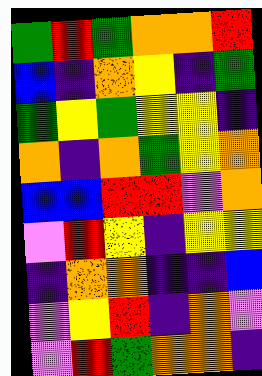[["green", "red", "green", "orange", "orange", "red"], ["blue", "indigo", "orange", "yellow", "indigo", "green"], ["green", "yellow", "green", "yellow", "yellow", "indigo"], ["orange", "indigo", "orange", "green", "yellow", "orange"], ["blue", "blue", "red", "red", "violet", "orange"], ["violet", "red", "yellow", "indigo", "yellow", "yellow"], ["indigo", "orange", "orange", "indigo", "indigo", "blue"], ["violet", "yellow", "red", "indigo", "orange", "violet"], ["violet", "red", "green", "orange", "orange", "indigo"]]